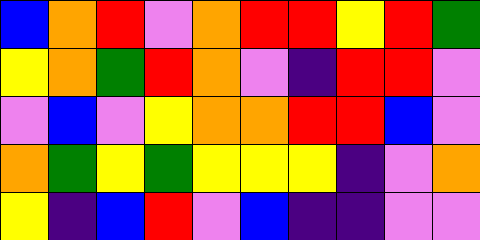[["blue", "orange", "red", "violet", "orange", "red", "red", "yellow", "red", "green"], ["yellow", "orange", "green", "red", "orange", "violet", "indigo", "red", "red", "violet"], ["violet", "blue", "violet", "yellow", "orange", "orange", "red", "red", "blue", "violet"], ["orange", "green", "yellow", "green", "yellow", "yellow", "yellow", "indigo", "violet", "orange"], ["yellow", "indigo", "blue", "red", "violet", "blue", "indigo", "indigo", "violet", "violet"]]